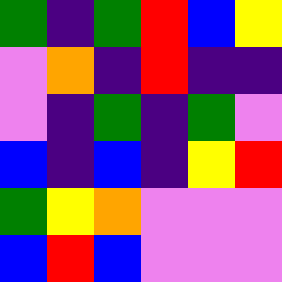[["green", "indigo", "green", "red", "blue", "yellow"], ["violet", "orange", "indigo", "red", "indigo", "indigo"], ["violet", "indigo", "green", "indigo", "green", "violet"], ["blue", "indigo", "blue", "indigo", "yellow", "red"], ["green", "yellow", "orange", "violet", "violet", "violet"], ["blue", "red", "blue", "violet", "violet", "violet"]]